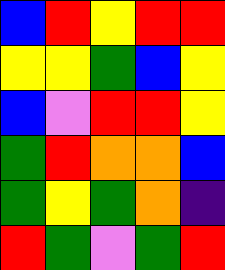[["blue", "red", "yellow", "red", "red"], ["yellow", "yellow", "green", "blue", "yellow"], ["blue", "violet", "red", "red", "yellow"], ["green", "red", "orange", "orange", "blue"], ["green", "yellow", "green", "orange", "indigo"], ["red", "green", "violet", "green", "red"]]